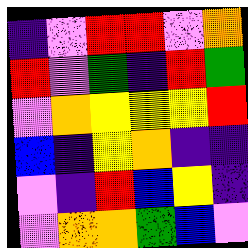[["indigo", "violet", "red", "red", "violet", "orange"], ["red", "violet", "green", "indigo", "red", "green"], ["violet", "orange", "yellow", "yellow", "yellow", "red"], ["blue", "indigo", "yellow", "orange", "indigo", "indigo"], ["violet", "indigo", "red", "blue", "yellow", "indigo"], ["violet", "orange", "orange", "green", "blue", "violet"]]